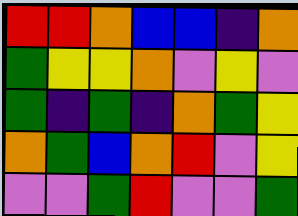[["red", "red", "orange", "blue", "blue", "indigo", "orange"], ["green", "yellow", "yellow", "orange", "violet", "yellow", "violet"], ["green", "indigo", "green", "indigo", "orange", "green", "yellow"], ["orange", "green", "blue", "orange", "red", "violet", "yellow"], ["violet", "violet", "green", "red", "violet", "violet", "green"]]